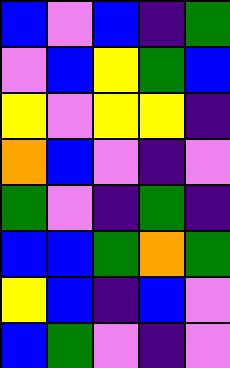[["blue", "violet", "blue", "indigo", "green"], ["violet", "blue", "yellow", "green", "blue"], ["yellow", "violet", "yellow", "yellow", "indigo"], ["orange", "blue", "violet", "indigo", "violet"], ["green", "violet", "indigo", "green", "indigo"], ["blue", "blue", "green", "orange", "green"], ["yellow", "blue", "indigo", "blue", "violet"], ["blue", "green", "violet", "indigo", "violet"]]